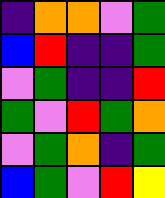[["indigo", "orange", "orange", "violet", "green"], ["blue", "red", "indigo", "indigo", "green"], ["violet", "green", "indigo", "indigo", "red"], ["green", "violet", "red", "green", "orange"], ["violet", "green", "orange", "indigo", "green"], ["blue", "green", "violet", "red", "yellow"]]